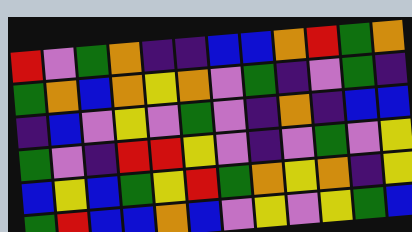[["red", "violet", "green", "orange", "indigo", "indigo", "blue", "blue", "orange", "red", "green", "orange"], ["green", "orange", "blue", "orange", "yellow", "orange", "violet", "green", "indigo", "violet", "green", "indigo"], ["indigo", "blue", "violet", "yellow", "violet", "green", "violet", "indigo", "orange", "indigo", "blue", "blue"], ["green", "violet", "indigo", "red", "red", "yellow", "violet", "indigo", "violet", "green", "violet", "yellow"], ["blue", "yellow", "blue", "green", "yellow", "red", "green", "orange", "yellow", "orange", "indigo", "yellow"], ["green", "red", "blue", "blue", "orange", "blue", "violet", "yellow", "violet", "yellow", "green", "blue"]]